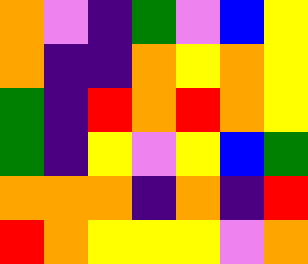[["orange", "violet", "indigo", "green", "violet", "blue", "yellow"], ["orange", "indigo", "indigo", "orange", "yellow", "orange", "yellow"], ["green", "indigo", "red", "orange", "red", "orange", "yellow"], ["green", "indigo", "yellow", "violet", "yellow", "blue", "green"], ["orange", "orange", "orange", "indigo", "orange", "indigo", "red"], ["red", "orange", "yellow", "yellow", "yellow", "violet", "orange"]]